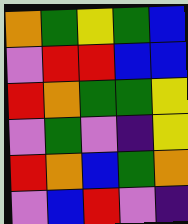[["orange", "green", "yellow", "green", "blue"], ["violet", "red", "red", "blue", "blue"], ["red", "orange", "green", "green", "yellow"], ["violet", "green", "violet", "indigo", "yellow"], ["red", "orange", "blue", "green", "orange"], ["violet", "blue", "red", "violet", "indigo"]]